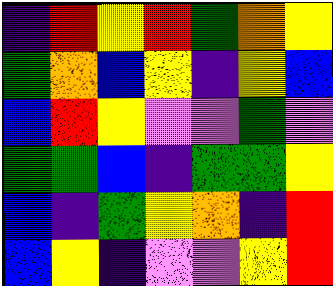[["indigo", "red", "yellow", "red", "green", "orange", "yellow"], ["green", "orange", "blue", "yellow", "indigo", "yellow", "blue"], ["blue", "red", "yellow", "violet", "violet", "green", "violet"], ["green", "green", "blue", "indigo", "green", "green", "yellow"], ["blue", "indigo", "green", "yellow", "orange", "indigo", "red"], ["blue", "yellow", "indigo", "violet", "violet", "yellow", "red"]]